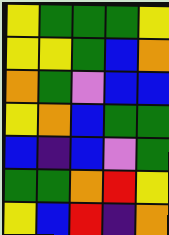[["yellow", "green", "green", "green", "yellow"], ["yellow", "yellow", "green", "blue", "orange"], ["orange", "green", "violet", "blue", "blue"], ["yellow", "orange", "blue", "green", "green"], ["blue", "indigo", "blue", "violet", "green"], ["green", "green", "orange", "red", "yellow"], ["yellow", "blue", "red", "indigo", "orange"]]